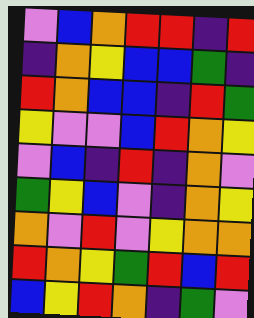[["violet", "blue", "orange", "red", "red", "indigo", "red"], ["indigo", "orange", "yellow", "blue", "blue", "green", "indigo"], ["red", "orange", "blue", "blue", "indigo", "red", "green"], ["yellow", "violet", "violet", "blue", "red", "orange", "yellow"], ["violet", "blue", "indigo", "red", "indigo", "orange", "violet"], ["green", "yellow", "blue", "violet", "indigo", "orange", "yellow"], ["orange", "violet", "red", "violet", "yellow", "orange", "orange"], ["red", "orange", "yellow", "green", "red", "blue", "red"], ["blue", "yellow", "red", "orange", "indigo", "green", "violet"]]